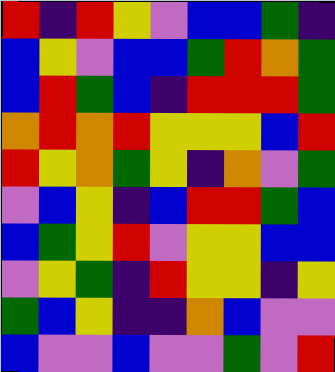[["red", "indigo", "red", "yellow", "violet", "blue", "blue", "green", "indigo"], ["blue", "yellow", "violet", "blue", "blue", "green", "red", "orange", "green"], ["blue", "red", "green", "blue", "indigo", "red", "red", "red", "green"], ["orange", "red", "orange", "red", "yellow", "yellow", "yellow", "blue", "red"], ["red", "yellow", "orange", "green", "yellow", "indigo", "orange", "violet", "green"], ["violet", "blue", "yellow", "indigo", "blue", "red", "red", "green", "blue"], ["blue", "green", "yellow", "red", "violet", "yellow", "yellow", "blue", "blue"], ["violet", "yellow", "green", "indigo", "red", "yellow", "yellow", "indigo", "yellow"], ["green", "blue", "yellow", "indigo", "indigo", "orange", "blue", "violet", "violet"], ["blue", "violet", "violet", "blue", "violet", "violet", "green", "violet", "red"]]